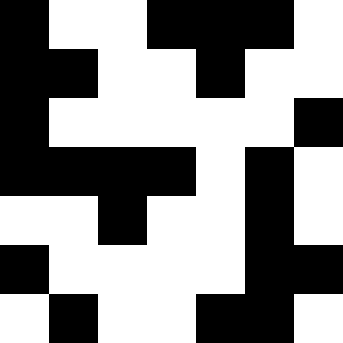[["black", "white", "white", "black", "black", "black", "white"], ["black", "black", "white", "white", "black", "white", "white"], ["black", "white", "white", "white", "white", "white", "black"], ["black", "black", "black", "black", "white", "black", "white"], ["white", "white", "black", "white", "white", "black", "white"], ["black", "white", "white", "white", "white", "black", "black"], ["white", "black", "white", "white", "black", "black", "white"]]